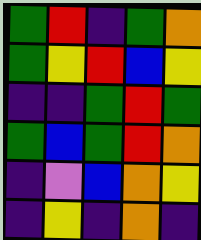[["green", "red", "indigo", "green", "orange"], ["green", "yellow", "red", "blue", "yellow"], ["indigo", "indigo", "green", "red", "green"], ["green", "blue", "green", "red", "orange"], ["indigo", "violet", "blue", "orange", "yellow"], ["indigo", "yellow", "indigo", "orange", "indigo"]]